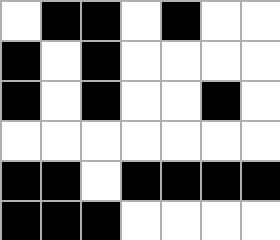[["white", "black", "black", "white", "black", "white", "white"], ["black", "white", "black", "white", "white", "white", "white"], ["black", "white", "black", "white", "white", "black", "white"], ["white", "white", "white", "white", "white", "white", "white"], ["black", "black", "white", "black", "black", "black", "black"], ["black", "black", "black", "white", "white", "white", "white"]]